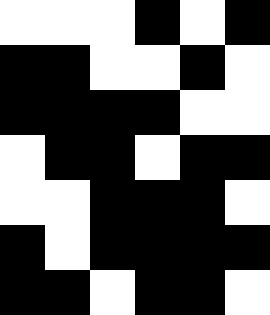[["white", "white", "white", "black", "white", "black"], ["black", "black", "white", "white", "black", "white"], ["black", "black", "black", "black", "white", "white"], ["white", "black", "black", "white", "black", "black"], ["white", "white", "black", "black", "black", "white"], ["black", "white", "black", "black", "black", "black"], ["black", "black", "white", "black", "black", "white"]]